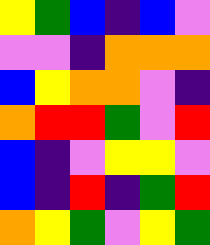[["yellow", "green", "blue", "indigo", "blue", "violet"], ["violet", "violet", "indigo", "orange", "orange", "orange"], ["blue", "yellow", "orange", "orange", "violet", "indigo"], ["orange", "red", "red", "green", "violet", "red"], ["blue", "indigo", "violet", "yellow", "yellow", "violet"], ["blue", "indigo", "red", "indigo", "green", "red"], ["orange", "yellow", "green", "violet", "yellow", "green"]]